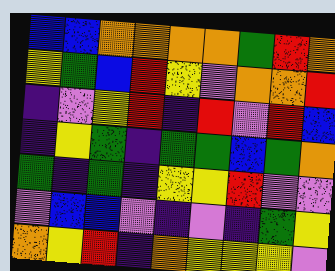[["blue", "blue", "orange", "orange", "orange", "orange", "green", "red", "orange"], ["yellow", "green", "blue", "red", "yellow", "violet", "orange", "orange", "red"], ["indigo", "violet", "yellow", "red", "indigo", "red", "violet", "red", "blue"], ["indigo", "yellow", "green", "indigo", "green", "green", "blue", "green", "orange"], ["green", "indigo", "green", "indigo", "yellow", "yellow", "red", "violet", "violet"], ["violet", "blue", "blue", "violet", "indigo", "violet", "indigo", "green", "yellow"], ["orange", "yellow", "red", "indigo", "orange", "yellow", "yellow", "yellow", "violet"]]